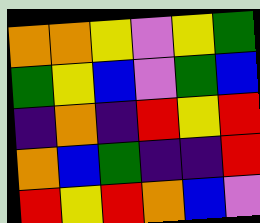[["orange", "orange", "yellow", "violet", "yellow", "green"], ["green", "yellow", "blue", "violet", "green", "blue"], ["indigo", "orange", "indigo", "red", "yellow", "red"], ["orange", "blue", "green", "indigo", "indigo", "red"], ["red", "yellow", "red", "orange", "blue", "violet"]]